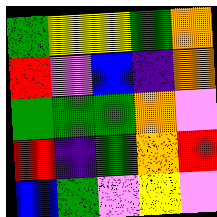[["green", "yellow", "yellow", "green", "orange"], ["red", "violet", "blue", "indigo", "orange"], ["green", "green", "green", "orange", "violet"], ["red", "indigo", "green", "orange", "red"], ["blue", "green", "violet", "yellow", "violet"]]